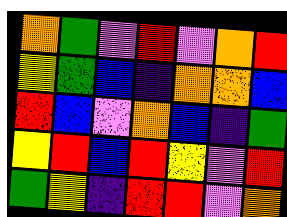[["orange", "green", "violet", "red", "violet", "orange", "red"], ["yellow", "green", "blue", "indigo", "orange", "orange", "blue"], ["red", "blue", "violet", "orange", "blue", "indigo", "green"], ["yellow", "red", "blue", "red", "yellow", "violet", "red"], ["green", "yellow", "indigo", "red", "red", "violet", "orange"]]